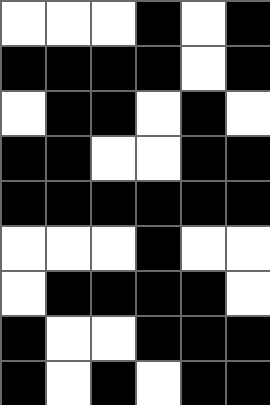[["white", "white", "white", "black", "white", "black"], ["black", "black", "black", "black", "white", "black"], ["white", "black", "black", "white", "black", "white"], ["black", "black", "white", "white", "black", "black"], ["black", "black", "black", "black", "black", "black"], ["white", "white", "white", "black", "white", "white"], ["white", "black", "black", "black", "black", "white"], ["black", "white", "white", "black", "black", "black"], ["black", "white", "black", "white", "black", "black"]]